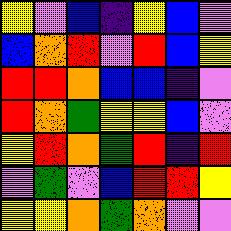[["yellow", "violet", "blue", "indigo", "yellow", "blue", "violet"], ["blue", "orange", "red", "violet", "red", "blue", "yellow"], ["red", "red", "orange", "blue", "blue", "indigo", "violet"], ["red", "orange", "green", "yellow", "yellow", "blue", "violet"], ["yellow", "red", "orange", "green", "red", "indigo", "red"], ["violet", "green", "violet", "blue", "red", "red", "yellow"], ["yellow", "yellow", "orange", "green", "orange", "violet", "violet"]]